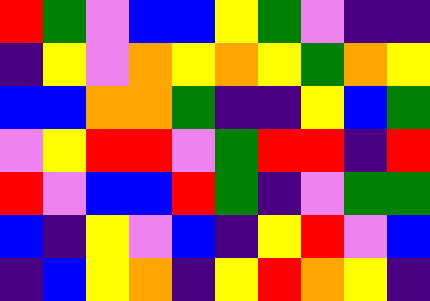[["red", "green", "violet", "blue", "blue", "yellow", "green", "violet", "indigo", "indigo"], ["indigo", "yellow", "violet", "orange", "yellow", "orange", "yellow", "green", "orange", "yellow"], ["blue", "blue", "orange", "orange", "green", "indigo", "indigo", "yellow", "blue", "green"], ["violet", "yellow", "red", "red", "violet", "green", "red", "red", "indigo", "red"], ["red", "violet", "blue", "blue", "red", "green", "indigo", "violet", "green", "green"], ["blue", "indigo", "yellow", "violet", "blue", "indigo", "yellow", "red", "violet", "blue"], ["indigo", "blue", "yellow", "orange", "indigo", "yellow", "red", "orange", "yellow", "indigo"]]